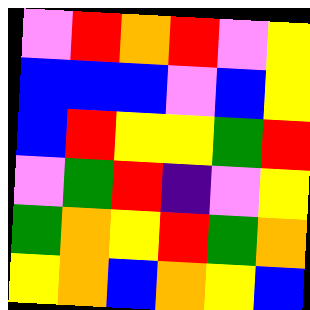[["violet", "red", "orange", "red", "violet", "yellow"], ["blue", "blue", "blue", "violet", "blue", "yellow"], ["blue", "red", "yellow", "yellow", "green", "red"], ["violet", "green", "red", "indigo", "violet", "yellow"], ["green", "orange", "yellow", "red", "green", "orange"], ["yellow", "orange", "blue", "orange", "yellow", "blue"]]